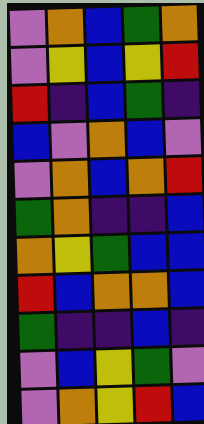[["violet", "orange", "blue", "green", "orange"], ["violet", "yellow", "blue", "yellow", "red"], ["red", "indigo", "blue", "green", "indigo"], ["blue", "violet", "orange", "blue", "violet"], ["violet", "orange", "blue", "orange", "red"], ["green", "orange", "indigo", "indigo", "blue"], ["orange", "yellow", "green", "blue", "blue"], ["red", "blue", "orange", "orange", "blue"], ["green", "indigo", "indigo", "blue", "indigo"], ["violet", "blue", "yellow", "green", "violet"], ["violet", "orange", "yellow", "red", "blue"]]